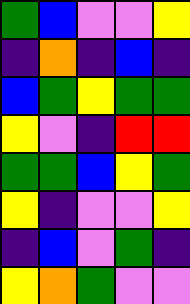[["green", "blue", "violet", "violet", "yellow"], ["indigo", "orange", "indigo", "blue", "indigo"], ["blue", "green", "yellow", "green", "green"], ["yellow", "violet", "indigo", "red", "red"], ["green", "green", "blue", "yellow", "green"], ["yellow", "indigo", "violet", "violet", "yellow"], ["indigo", "blue", "violet", "green", "indigo"], ["yellow", "orange", "green", "violet", "violet"]]